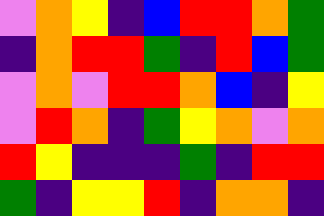[["violet", "orange", "yellow", "indigo", "blue", "red", "red", "orange", "green"], ["indigo", "orange", "red", "red", "green", "indigo", "red", "blue", "green"], ["violet", "orange", "violet", "red", "red", "orange", "blue", "indigo", "yellow"], ["violet", "red", "orange", "indigo", "green", "yellow", "orange", "violet", "orange"], ["red", "yellow", "indigo", "indigo", "indigo", "green", "indigo", "red", "red"], ["green", "indigo", "yellow", "yellow", "red", "indigo", "orange", "orange", "indigo"]]